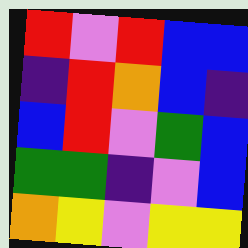[["red", "violet", "red", "blue", "blue"], ["indigo", "red", "orange", "blue", "indigo"], ["blue", "red", "violet", "green", "blue"], ["green", "green", "indigo", "violet", "blue"], ["orange", "yellow", "violet", "yellow", "yellow"]]